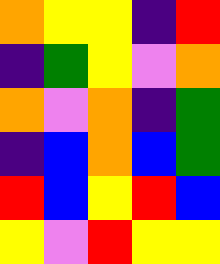[["orange", "yellow", "yellow", "indigo", "red"], ["indigo", "green", "yellow", "violet", "orange"], ["orange", "violet", "orange", "indigo", "green"], ["indigo", "blue", "orange", "blue", "green"], ["red", "blue", "yellow", "red", "blue"], ["yellow", "violet", "red", "yellow", "yellow"]]